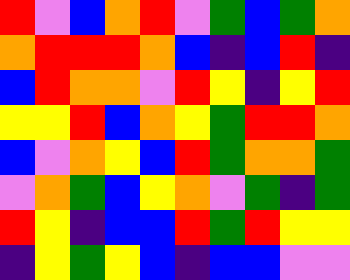[["red", "violet", "blue", "orange", "red", "violet", "green", "blue", "green", "orange"], ["orange", "red", "red", "red", "orange", "blue", "indigo", "blue", "red", "indigo"], ["blue", "red", "orange", "orange", "violet", "red", "yellow", "indigo", "yellow", "red"], ["yellow", "yellow", "red", "blue", "orange", "yellow", "green", "red", "red", "orange"], ["blue", "violet", "orange", "yellow", "blue", "red", "green", "orange", "orange", "green"], ["violet", "orange", "green", "blue", "yellow", "orange", "violet", "green", "indigo", "green"], ["red", "yellow", "indigo", "blue", "blue", "red", "green", "red", "yellow", "yellow"], ["indigo", "yellow", "green", "yellow", "blue", "indigo", "blue", "blue", "violet", "violet"]]